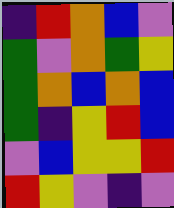[["indigo", "red", "orange", "blue", "violet"], ["green", "violet", "orange", "green", "yellow"], ["green", "orange", "blue", "orange", "blue"], ["green", "indigo", "yellow", "red", "blue"], ["violet", "blue", "yellow", "yellow", "red"], ["red", "yellow", "violet", "indigo", "violet"]]